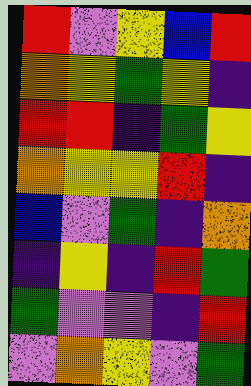[["red", "violet", "yellow", "blue", "red"], ["orange", "yellow", "green", "yellow", "indigo"], ["red", "red", "indigo", "green", "yellow"], ["orange", "yellow", "yellow", "red", "indigo"], ["blue", "violet", "green", "indigo", "orange"], ["indigo", "yellow", "indigo", "red", "green"], ["green", "violet", "violet", "indigo", "red"], ["violet", "orange", "yellow", "violet", "green"]]